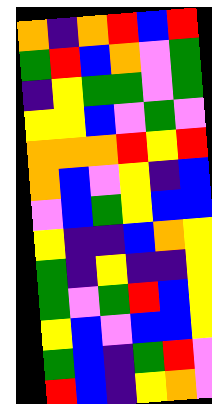[["orange", "indigo", "orange", "red", "blue", "red"], ["green", "red", "blue", "orange", "violet", "green"], ["indigo", "yellow", "green", "green", "violet", "green"], ["yellow", "yellow", "blue", "violet", "green", "violet"], ["orange", "orange", "orange", "red", "yellow", "red"], ["orange", "blue", "violet", "yellow", "indigo", "blue"], ["violet", "blue", "green", "yellow", "blue", "blue"], ["yellow", "indigo", "indigo", "blue", "orange", "yellow"], ["green", "indigo", "yellow", "indigo", "indigo", "yellow"], ["green", "violet", "green", "red", "blue", "yellow"], ["yellow", "blue", "violet", "blue", "blue", "yellow"], ["green", "blue", "indigo", "green", "red", "violet"], ["red", "blue", "indigo", "yellow", "orange", "violet"]]